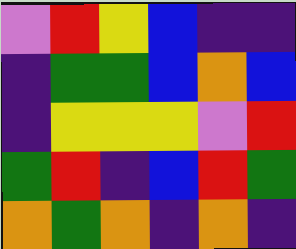[["violet", "red", "yellow", "blue", "indigo", "indigo"], ["indigo", "green", "green", "blue", "orange", "blue"], ["indigo", "yellow", "yellow", "yellow", "violet", "red"], ["green", "red", "indigo", "blue", "red", "green"], ["orange", "green", "orange", "indigo", "orange", "indigo"]]